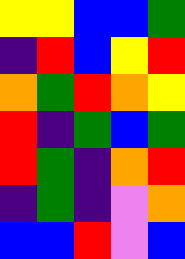[["yellow", "yellow", "blue", "blue", "green"], ["indigo", "red", "blue", "yellow", "red"], ["orange", "green", "red", "orange", "yellow"], ["red", "indigo", "green", "blue", "green"], ["red", "green", "indigo", "orange", "red"], ["indigo", "green", "indigo", "violet", "orange"], ["blue", "blue", "red", "violet", "blue"]]